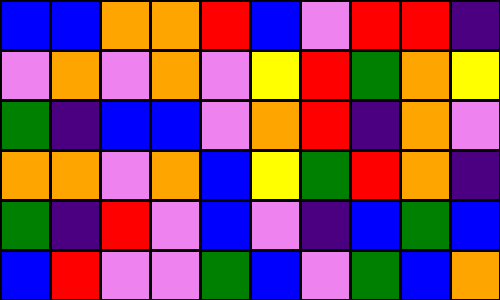[["blue", "blue", "orange", "orange", "red", "blue", "violet", "red", "red", "indigo"], ["violet", "orange", "violet", "orange", "violet", "yellow", "red", "green", "orange", "yellow"], ["green", "indigo", "blue", "blue", "violet", "orange", "red", "indigo", "orange", "violet"], ["orange", "orange", "violet", "orange", "blue", "yellow", "green", "red", "orange", "indigo"], ["green", "indigo", "red", "violet", "blue", "violet", "indigo", "blue", "green", "blue"], ["blue", "red", "violet", "violet", "green", "blue", "violet", "green", "blue", "orange"]]